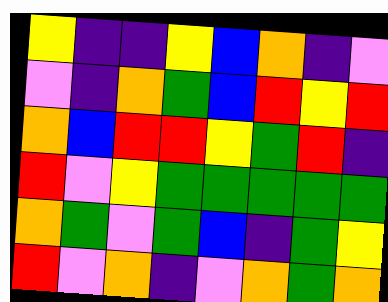[["yellow", "indigo", "indigo", "yellow", "blue", "orange", "indigo", "violet"], ["violet", "indigo", "orange", "green", "blue", "red", "yellow", "red"], ["orange", "blue", "red", "red", "yellow", "green", "red", "indigo"], ["red", "violet", "yellow", "green", "green", "green", "green", "green"], ["orange", "green", "violet", "green", "blue", "indigo", "green", "yellow"], ["red", "violet", "orange", "indigo", "violet", "orange", "green", "orange"]]